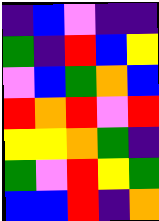[["indigo", "blue", "violet", "indigo", "indigo"], ["green", "indigo", "red", "blue", "yellow"], ["violet", "blue", "green", "orange", "blue"], ["red", "orange", "red", "violet", "red"], ["yellow", "yellow", "orange", "green", "indigo"], ["green", "violet", "red", "yellow", "green"], ["blue", "blue", "red", "indigo", "orange"]]